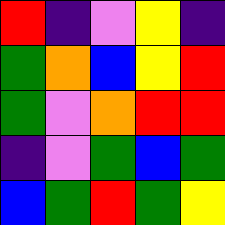[["red", "indigo", "violet", "yellow", "indigo"], ["green", "orange", "blue", "yellow", "red"], ["green", "violet", "orange", "red", "red"], ["indigo", "violet", "green", "blue", "green"], ["blue", "green", "red", "green", "yellow"]]